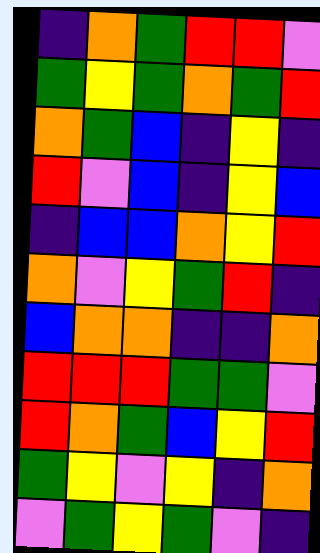[["indigo", "orange", "green", "red", "red", "violet"], ["green", "yellow", "green", "orange", "green", "red"], ["orange", "green", "blue", "indigo", "yellow", "indigo"], ["red", "violet", "blue", "indigo", "yellow", "blue"], ["indigo", "blue", "blue", "orange", "yellow", "red"], ["orange", "violet", "yellow", "green", "red", "indigo"], ["blue", "orange", "orange", "indigo", "indigo", "orange"], ["red", "red", "red", "green", "green", "violet"], ["red", "orange", "green", "blue", "yellow", "red"], ["green", "yellow", "violet", "yellow", "indigo", "orange"], ["violet", "green", "yellow", "green", "violet", "indigo"]]